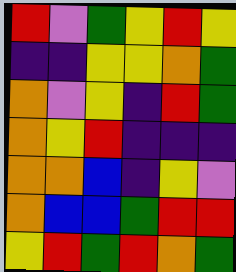[["red", "violet", "green", "yellow", "red", "yellow"], ["indigo", "indigo", "yellow", "yellow", "orange", "green"], ["orange", "violet", "yellow", "indigo", "red", "green"], ["orange", "yellow", "red", "indigo", "indigo", "indigo"], ["orange", "orange", "blue", "indigo", "yellow", "violet"], ["orange", "blue", "blue", "green", "red", "red"], ["yellow", "red", "green", "red", "orange", "green"]]